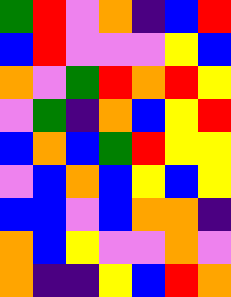[["green", "red", "violet", "orange", "indigo", "blue", "red"], ["blue", "red", "violet", "violet", "violet", "yellow", "blue"], ["orange", "violet", "green", "red", "orange", "red", "yellow"], ["violet", "green", "indigo", "orange", "blue", "yellow", "red"], ["blue", "orange", "blue", "green", "red", "yellow", "yellow"], ["violet", "blue", "orange", "blue", "yellow", "blue", "yellow"], ["blue", "blue", "violet", "blue", "orange", "orange", "indigo"], ["orange", "blue", "yellow", "violet", "violet", "orange", "violet"], ["orange", "indigo", "indigo", "yellow", "blue", "red", "orange"]]